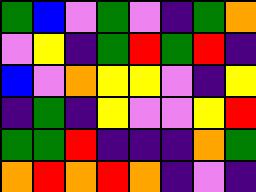[["green", "blue", "violet", "green", "violet", "indigo", "green", "orange"], ["violet", "yellow", "indigo", "green", "red", "green", "red", "indigo"], ["blue", "violet", "orange", "yellow", "yellow", "violet", "indigo", "yellow"], ["indigo", "green", "indigo", "yellow", "violet", "violet", "yellow", "red"], ["green", "green", "red", "indigo", "indigo", "indigo", "orange", "green"], ["orange", "red", "orange", "red", "orange", "indigo", "violet", "indigo"]]